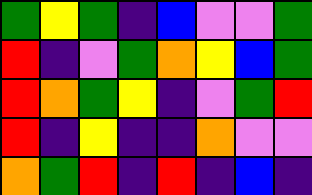[["green", "yellow", "green", "indigo", "blue", "violet", "violet", "green"], ["red", "indigo", "violet", "green", "orange", "yellow", "blue", "green"], ["red", "orange", "green", "yellow", "indigo", "violet", "green", "red"], ["red", "indigo", "yellow", "indigo", "indigo", "orange", "violet", "violet"], ["orange", "green", "red", "indigo", "red", "indigo", "blue", "indigo"]]